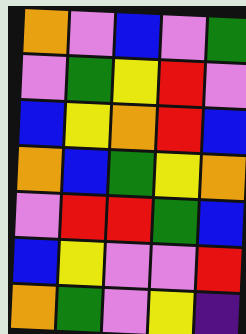[["orange", "violet", "blue", "violet", "green"], ["violet", "green", "yellow", "red", "violet"], ["blue", "yellow", "orange", "red", "blue"], ["orange", "blue", "green", "yellow", "orange"], ["violet", "red", "red", "green", "blue"], ["blue", "yellow", "violet", "violet", "red"], ["orange", "green", "violet", "yellow", "indigo"]]